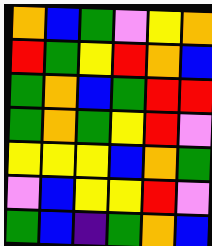[["orange", "blue", "green", "violet", "yellow", "orange"], ["red", "green", "yellow", "red", "orange", "blue"], ["green", "orange", "blue", "green", "red", "red"], ["green", "orange", "green", "yellow", "red", "violet"], ["yellow", "yellow", "yellow", "blue", "orange", "green"], ["violet", "blue", "yellow", "yellow", "red", "violet"], ["green", "blue", "indigo", "green", "orange", "blue"]]